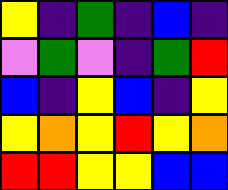[["yellow", "indigo", "green", "indigo", "blue", "indigo"], ["violet", "green", "violet", "indigo", "green", "red"], ["blue", "indigo", "yellow", "blue", "indigo", "yellow"], ["yellow", "orange", "yellow", "red", "yellow", "orange"], ["red", "red", "yellow", "yellow", "blue", "blue"]]